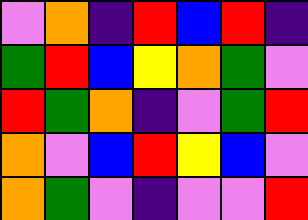[["violet", "orange", "indigo", "red", "blue", "red", "indigo"], ["green", "red", "blue", "yellow", "orange", "green", "violet"], ["red", "green", "orange", "indigo", "violet", "green", "red"], ["orange", "violet", "blue", "red", "yellow", "blue", "violet"], ["orange", "green", "violet", "indigo", "violet", "violet", "red"]]